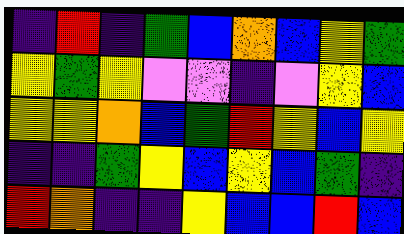[["indigo", "red", "indigo", "green", "blue", "orange", "blue", "yellow", "green"], ["yellow", "green", "yellow", "violet", "violet", "indigo", "violet", "yellow", "blue"], ["yellow", "yellow", "orange", "blue", "green", "red", "yellow", "blue", "yellow"], ["indigo", "indigo", "green", "yellow", "blue", "yellow", "blue", "green", "indigo"], ["red", "orange", "indigo", "indigo", "yellow", "blue", "blue", "red", "blue"]]